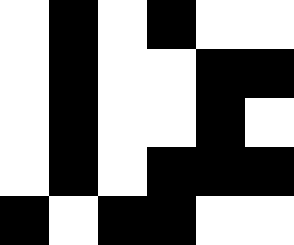[["white", "black", "white", "black", "white", "white"], ["white", "black", "white", "white", "black", "black"], ["white", "black", "white", "white", "black", "white"], ["white", "black", "white", "black", "black", "black"], ["black", "white", "black", "black", "white", "white"]]